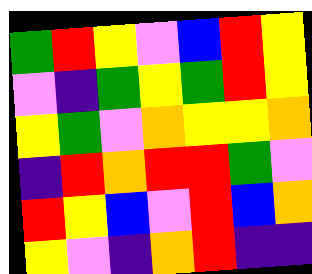[["green", "red", "yellow", "violet", "blue", "red", "yellow"], ["violet", "indigo", "green", "yellow", "green", "red", "yellow"], ["yellow", "green", "violet", "orange", "yellow", "yellow", "orange"], ["indigo", "red", "orange", "red", "red", "green", "violet"], ["red", "yellow", "blue", "violet", "red", "blue", "orange"], ["yellow", "violet", "indigo", "orange", "red", "indigo", "indigo"]]